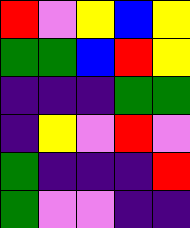[["red", "violet", "yellow", "blue", "yellow"], ["green", "green", "blue", "red", "yellow"], ["indigo", "indigo", "indigo", "green", "green"], ["indigo", "yellow", "violet", "red", "violet"], ["green", "indigo", "indigo", "indigo", "red"], ["green", "violet", "violet", "indigo", "indigo"]]